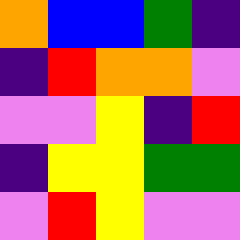[["orange", "blue", "blue", "green", "indigo"], ["indigo", "red", "orange", "orange", "violet"], ["violet", "violet", "yellow", "indigo", "red"], ["indigo", "yellow", "yellow", "green", "green"], ["violet", "red", "yellow", "violet", "violet"]]